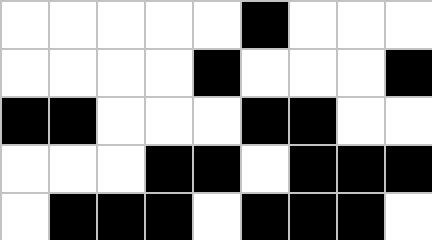[["white", "white", "white", "white", "white", "black", "white", "white", "white"], ["white", "white", "white", "white", "black", "white", "white", "white", "black"], ["black", "black", "white", "white", "white", "black", "black", "white", "white"], ["white", "white", "white", "black", "black", "white", "black", "black", "black"], ["white", "black", "black", "black", "white", "black", "black", "black", "white"]]